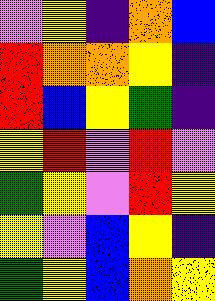[["violet", "yellow", "indigo", "orange", "blue"], ["red", "orange", "orange", "yellow", "indigo"], ["red", "blue", "yellow", "green", "indigo"], ["yellow", "red", "violet", "red", "violet"], ["green", "yellow", "violet", "red", "yellow"], ["yellow", "violet", "blue", "yellow", "indigo"], ["green", "yellow", "blue", "orange", "yellow"]]